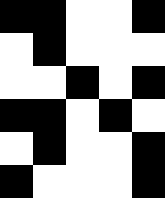[["black", "black", "white", "white", "black"], ["white", "black", "white", "white", "white"], ["white", "white", "black", "white", "black"], ["black", "black", "white", "black", "white"], ["white", "black", "white", "white", "black"], ["black", "white", "white", "white", "black"]]